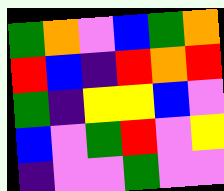[["green", "orange", "violet", "blue", "green", "orange"], ["red", "blue", "indigo", "red", "orange", "red"], ["green", "indigo", "yellow", "yellow", "blue", "violet"], ["blue", "violet", "green", "red", "violet", "yellow"], ["indigo", "violet", "violet", "green", "violet", "violet"]]